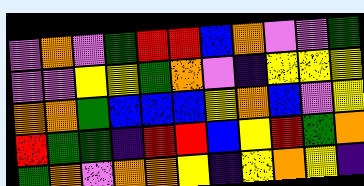[["violet", "orange", "violet", "green", "red", "red", "blue", "orange", "violet", "violet", "green"], ["violet", "violet", "yellow", "yellow", "green", "orange", "violet", "indigo", "yellow", "yellow", "yellow"], ["orange", "orange", "green", "blue", "blue", "blue", "yellow", "orange", "blue", "violet", "yellow"], ["red", "green", "green", "indigo", "red", "red", "blue", "yellow", "red", "green", "orange"], ["green", "orange", "violet", "orange", "orange", "yellow", "indigo", "yellow", "orange", "yellow", "indigo"]]